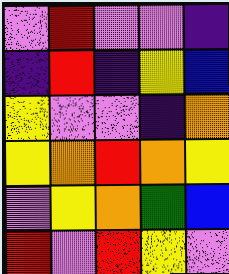[["violet", "red", "violet", "violet", "indigo"], ["indigo", "red", "indigo", "yellow", "blue"], ["yellow", "violet", "violet", "indigo", "orange"], ["yellow", "orange", "red", "orange", "yellow"], ["violet", "yellow", "orange", "green", "blue"], ["red", "violet", "red", "yellow", "violet"]]